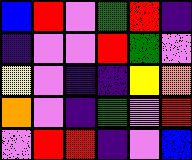[["blue", "red", "violet", "green", "red", "indigo"], ["indigo", "violet", "violet", "red", "green", "violet"], ["yellow", "violet", "indigo", "indigo", "yellow", "orange"], ["orange", "violet", "indigo", "green", "violet", "red"], ["violet", "red", "red", "indigo", "violet", "blue"]]